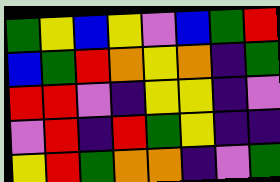[["green", "yellow", "blue", "yellow", "violet", "blue", "green", "red"], ["blue", "green", "red", "orange", "yellow", "orange", "indigo", "green"], ["red", "red", "violet", "indigo", "yellow", "yellow", "indigo", "violet"], ["violet", "red", "indigo", "red", "green", "yellow", "indigo", "indigo"], ["yellow", "red", "green", "orange", "orange", "indigo", "violet", "green"]]